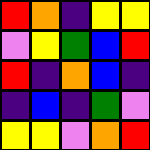[["red", "orange", "indigo", "yellow", "yellow"], ["violet", "yellow", "green", "blue", "red"], ["red", "indigo", "orange", "blue", "indigo"], ["indigo", "blue", "indigo", "green", "violet"], ["yellow", "yellow", "violet", "orange", "red"]]